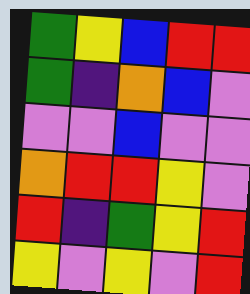[["green", "yellow", "blue", "red", "red"], ["green", "indigo", "orange", "blue", "violet"], ["violet", "violet", "blue", "violet", "violet"], ["orange", "red", "red", "yellow", "violet"], ["red", "indigo", "green", "yellow", "red"], ["yellow", "violet", "yellow", "violet", "red"]]